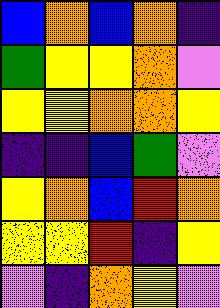[["blue", "orange", "blue", "orange", "indigo"], ["green", "yellow", "yellow", "orange", "violet"], ["yellow", "yellow", "orange", "orange", "yellow"], ["indigo", "indigo", "blue", "green", "violet"], ["yellow", "orange", "blue", "red", "orange"], ["yellow", "yellow", "red", "indigo", "yellow"], ["violet", "indigo", "orange", "yellow", "violet"]]